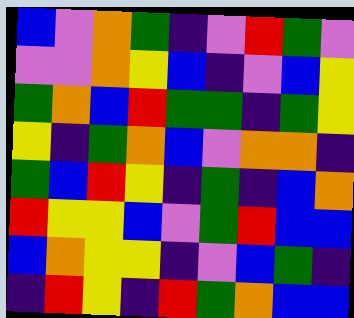[["blue", "violet", "orange", "green", "indigo", "violet", "red", "green", "violet"], ["violet", "violet", "orange", "yellow", "blue", "indigo", "violet", "blue", "yellow"], ["green", "orange", "blue", "red", "green", "green", "indigo", "green", "yellow"], ["yellow", "indigo", "green", "orange", "blue", "violet", "orange", "orange", "indigo"], ["green", "blue", "red", "yellow", "indigo", "green", "indigo", "blue", "orange"], ["red", "yellow", "yellow", "blue", "violet", "green", "red", "blue", "blue"], ["blue", "orange", "yellow", "yellow", "indigo", "violet", "blue", "green", "indigo"], ["indigo", "red", "yellow", "indigo", "red", "green", "orange", "blue", "blue"]]